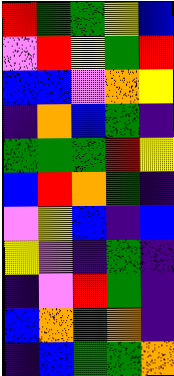[["red", "green", "green", "yellow", "blue"], ["violet", "red", "yellow", "green", "red"], ["blue", "blue", "violet", "orange", "yellow"], ["indigo", "orange", "blue", "green", "indigo"], ["green", "green", "green", "red", "yellow"], ["blue", "red", "orange", "green", "indigo"], ["violet", "yellow", "blue", "indigo", "blue"], ["yellow", "violet", "indigo", "green", "indigo"], ["indigo", "violet", "red", "green", "indigo"], ["blue", "orange", "green", "orange", "indigo"], ["indigo", "blue", "green", "green", "orange"]]